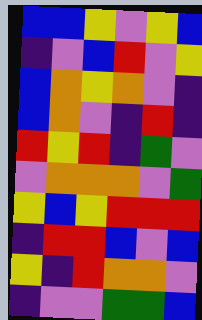[["blue", "blue", "yellow", "violet", "yellow", "blue"], ["indigo", "violet", "blue", "red", "violet", "yellow"], ["blue", "orange", "yellow", "orange", "violet", "indigo"], ["blue", "orange", "violet", "indigo", "red", "indigo"], ["red", "yellow", "red", "indigo", "green", "violet"], ["violet", "orange", "orange", "orange", "violet", "green"], ["yellow", "blue", "yellow", "red", "red", "red"], ["indigo", "red", "red", "blue", "violet", "blue"], ["yellow", "indigo", "red", "orange", "orange", "violet"], ["indigo", "violet", "violet", "green", "green", "blue"]]